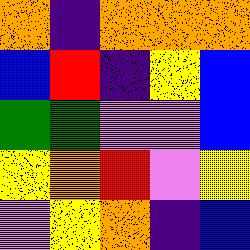[["orange", "indigo", "orange", "orange", "orange"], ["blue", "red", "indigo", "yellow", "blue"], ["green", "green", "violet", "violet", "blue"], ["yellow", "orange", "red", "violet", "yellow"], ["violet", "yellow", "orange", "indigo", "blue"]]